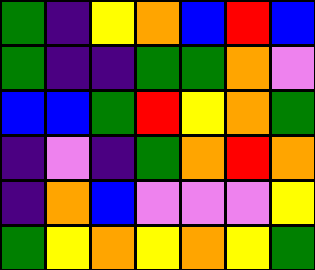[["green", "indigo", "yellow", "orange", "blue", "red", "blue"], ["green", "indigo", "indigo", "green", "green", "orange", "violet"], ["blue", "blue", "green", "red", "yellow", "orange", "green"], ["indigo", "violet", "indigo", "green", "orange", "red", "orange"], ["indigo", "orange", "blue", "violet", "violet", "violet", "yellow"], ["green", "yellow", "orange", "yellow", "orange", "yellow", "green"]]